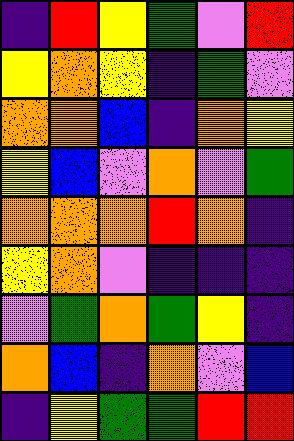[["indigo", "red", "yellow", "green", "violet", "red"], ["yellow", "orange", "yellow", "indigo", "green", "violet"], ["orange", "orange", "blue", "indigo", "orange", "yellow"], ["yellow", "blue", "violet", "orange", "violet", "green"], ["orange", "orange", "orange", "red", "orange", "indigo"], ["yellow", "orange", "violet", "indigo", "indigo", "indigo"], ["violet", "green", "orange", "green", "yellow", "indigo"], ["orange", "blue", "indigo", "orange", "violet", "blue"], ["indigo", "yellow", "green", "green", "red", "red"]]